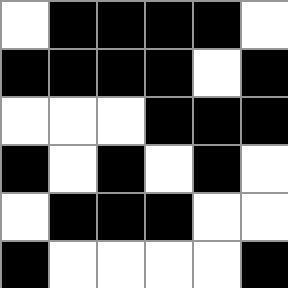[["white", "black", "black", "black", "black", "white"], ["black", "black", "black", "black", "white", "black"], ["white", "white", "white", "black", "black", "black"], ["black", "white", "black", "white", "black", "white"], ["white", "black", "black", "black", "white", "white"], ["black", "white", "white", "white", "white", "black"]]